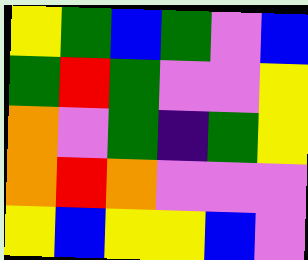[["yellow", "green", "blue", "green", "violet", "blue"], ["green", "red", "green", "violet", "violet", "yellow"], ["orange", "violet", "green", "indigo", "green", "yellow"], ["orange", "red", "orange", "violet", "violet", "violet"], ["yellow", "blue", "yellow", "yellow", "blue", "violet"]]